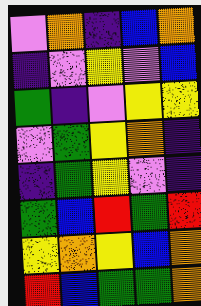[["violet", "orange", "indigo", "blue", "orange"], ["indigo", "violet", "yellow", "violet", "blue"], ["green", "indigo", "violet", "yellow", "yellow"], ["violet", "green", "yellow", "orange", "indigo"], ["indigo", "green", "yellow", "violet", "indigo"], ["green", "blue", "red", "green", "red"], ["yellow", "orange", "yellow", "blue", "orange"], ["red", "blue", "green", "green", "orange"]]